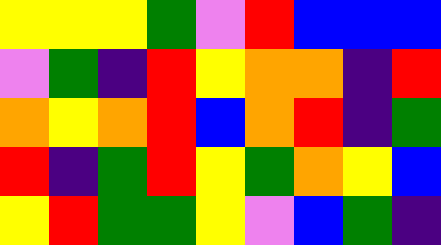[["yellow", "yellow", "yellow", "green", "violet", "red", "blue", "blue", "blue"], ["violet", "green", "indigo", "red", "yellow", "orange", "orange", "indigo", "red"], ["orange", "yellow", "orange", "red", "blue", "orange", "red", "indigo", "green"], ["red", "indigo", "green", "red", "yellow", "green", "orange", "yellow", "blue"], ["yellow", "red", "green", "green", "yellow", "violet", "blue", "green", "indigo"]]